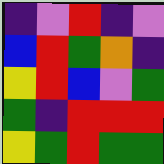[["indigo", "violet", "red", "indigo", "violet"], ["blue", "red", "green", "orange", "indigo"], ["yellow", "red", "blue", "violet", "green"], ["green", "indigo", "red", "red", "red"], ["yellow", "green", "red", "green", "green"]]